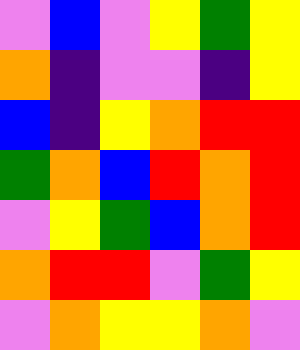[["violet", "blue", "violet", "yellow", "green", "yellow"], ["orange", "indigo", "violet", "violet", "indigo", "yellow"], ["blue", "indigo", "yellow", "orange", "red", "red"], ["green", "orange", "blue", "red", "orange", "red"], ["violet", "yellow", "green", "blue", "orange", "red"], ["orange", "red", "red", "violet", "green", "yellow"], ["violet", "orange", "yellow", "yellow", "orange", "violet"]]